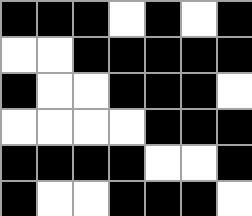[["black", "black", "black", "white", "black", "white", "black"], ["white", "white", "black", "black", "black", "black", "black"], ["black", "white", "white", "black", "black", "black", "white"], ["white", "white", "white", "white", "black", "black", "black"], ["black", "black", "black", "black", "white", "white", "black"], ["black", "white", "white", "black", "black", "black", "white"]]